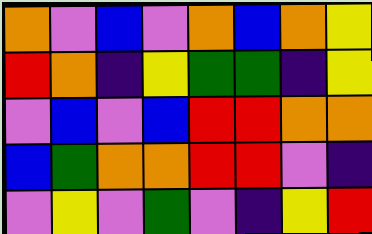[["orange", "violet", "blue", "violet", "orange", "blue", "orange", "yellow"], ["red", "orange", "indigo", "yellow", "green", "green", "indigo", "yellow"], ["violet", "blue", "violet", "blue", "red", "red", "orange", "orange"], ["blue", "green", "orange", "orange", "red", "red", "violet", "indigo"], ["violet", "yellow", "violet", "green", "violet", "indigo", "yellow", "red"]]